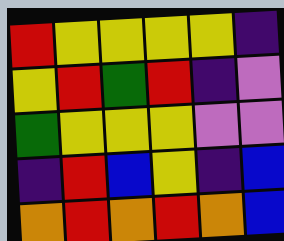[["red", "yellow", "yellow", "yellow", "yellow", "indigo"], ["yellow", "red", "green", "red", "indigo", "violet"], ["green", "yellow", "yellow", "yellow", "violet", "violet"], ["indigo", "red", "blue", "yellow", "indigo", "blue"], ["orange", "red", "orange", "red", "orange", "blue"]]